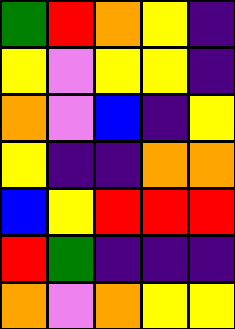[["green", "red", "orange", "yellow", "indigo"], ["yellow", "violet", "yellow", "yellow", "indigo"], ["orange", "violet", "blue", "indigo", "yellow"], ["yellow", "indigo", "indigo", "orange", "orange"], ["blue", "yellow", "red", "red", "red"], ["red", "green", "indigo", "indigo", "indigo"], ["orange", "violet", "orange", "yellow", "yellow"]]